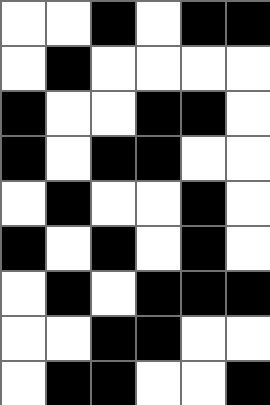[["white", "white", "black", "white", "black", "black"], ["white", "black", "white", "white", "white", "white"], ["black", "white", "white", "black", "black", "white"], ["black", "white", "black", "black", "white", "white"], ["white", "black", "white", "white", "black", "white"], ["black", "white", "black", "white", "black", "white"], ["white", "black", "white", "black", "black", "black"], ["white", "white", "black", "black", "white", "white"], ["white", "black", "black", "white", "white", "black"]]